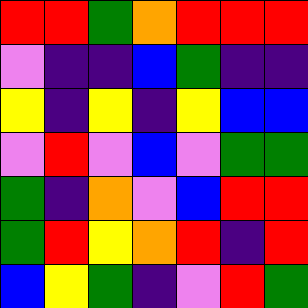[["red", "red", "green", "orange", "red", "red", "red"], ["violet", "indigo", "indigo", "blue", "green", "indigo", "indigo"], ["yellow", "indigo", "yellow", "indigo", "yellow", "blue", "blue"], ["violet", "red", "violet", "blue", "violet", "green", "green"], ["green", "indigo", "orange", "violet", "blue", "red", "red"], ["green", "red", "yellow", "orange", "red", "indigo", "red"], ["blue", "yellow", "green", "indigo", "violet", "red", "green"]]